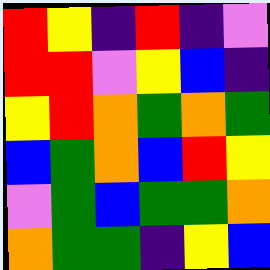[["red", "yellow", "indigo", "red", "indigo", "violet"], ["red", "red", "violet", "yellow", "blue", "indigo"], ["yellow", "red", "orange", "green", "orange", "green"], ["blue", "green", "orange", "blue", "red", "yellow"], ["violet", "green", "blue", "green", "green", "orange"], ["orange", "green", "green", "indigo", "yellow", "blue"]]